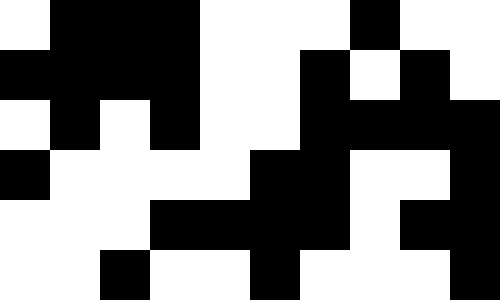[["white", "black", "black", "black", "white", "white", "white", "black", "white", "white"], ["black", "black", "black", "black", "white", "white", "black", "white", "black", "white"], ["white", "black", "white", "black", "white", "white", "black", "black", "black", "black"], ["black", "white", "white", "white", "white", "black", "black", "white", "white", "black"], ["white", "white", "white", "black", "black", "black", "black", "white", "black", "black"], ["white", "white", "black", "white", "white", "black", "white", "white", "white", "black"]]